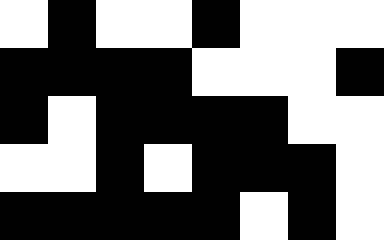[["white", "black", "white", "white", "black", "white", "white", "white"], ["black", "black", "black", "black", "white", "white", "white", "black"], ["black", "white", "black", "black", "black", "black", "white", "white"], ["white", "white", "black", "white", "black", "black", "black", "white"], ["black", "black", "black", "black", "black", "white", "black", "white"]]